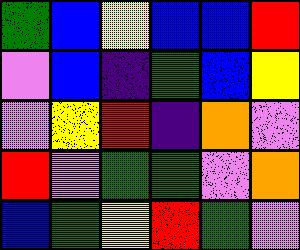[["green", "blue", "yellow", "blue", "blue", "red"], ["violet", "blue", "indigo", "green", "blue", "yellow"], ["violet", "yellow", "red", "indigo", "orange", "violet"], ["red", "violet", "green", "green", "violet", "orange"], ["blue", "green", "yellow", "red", "green", "violet"]]